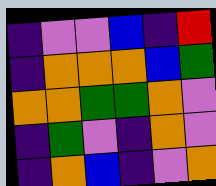[["indigo", "violet", "violet", "blue", "indigo", "red"], ["indigo", "orange", "orange", "orange", "blue", "green"], ["orange", "orange", "green", "green", "orange", "violet"], ["indigo", "green", "violet", "indigo", "orange", "violet"], ["indigo", "orange", "blue", "indigo", "violet", "orange"]]